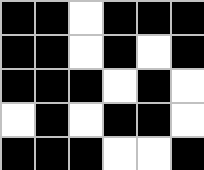[["black", "black", "white", "black", "black", "black"], ["black", "black", "white", "black", "white", "black"], ["black", "black", "black", "white", "black", "white"], ["white", "black", "white", "black", "black", "white"], ["black", "black", "black", "white", "white", "black"]]